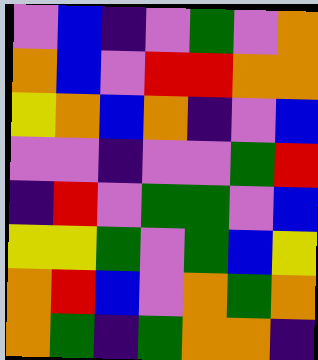[["violet", "blue", "indigo", "violet", "green", "violet", "orange"], ["orange", "blue", "violet", "red", "red", "orange", "orange"], ["yellow", "orange", "blue", "orange", "indigo", "violet", "blue"], ["violet", "violet", "indigo", "violet", "violet", "green", "red"], ["indigo", "red", "violet", "green", "green", "violet", "blue"], ["yellow", "yellow", "green", "violet", "green", "blue", "yellow"], ["orange", "red", "blue", "violet", "orange", "green", "orange"], ["orange", "green", "indigo", "green", "orange", "orange", "indigo"]]